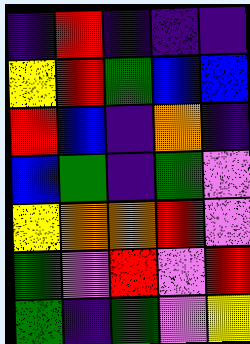[["indigo", "red", "indigo", "indigo", "indigo"], ["yellow", "red", "green", "blue", "blue"], ["red", "blue", "indigo", "orange", "indigo"], ["blue", "green", "indigo", "green", "violet"], ["yellow", "orange", "orange", "red", "violet"], ["green", "violet", "red", "violet", "red"], ["green", "indigo", "green", "violet", "yellow"]]